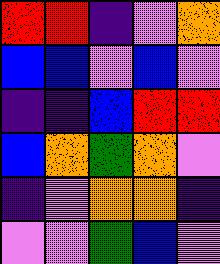[["red", "red", "indigo", "violet", "orange"], ["blue", "blue", "violet", "blue", "violet"], ["indigo", "indigo", "blue", "red", "red"], ["blue", "orange", "green", "orange", "violet"], ["indigo", "violet", "orange", "orange", "indigo"], ["violet", "violet", "green", "blue", "violet"]]